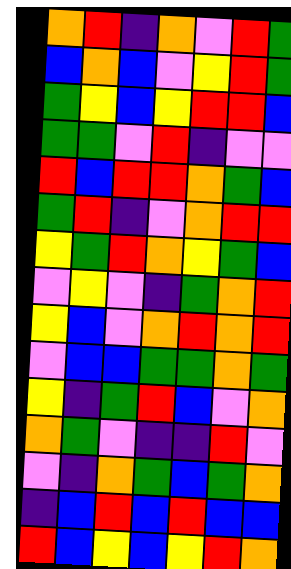[["orange", "red", "indigo", "orange", "violet", "red", "green"], ["blue", "orange", "blue", "violet", "yellow", "red", "green"], ["green", "yellow", "blue", "yellow", "red", "red", "blue"], ["green", "green", "violet", "red", "indigo", "violet", "violet"], ["red", "blue", "red", "red", "orange", "green", "blue"], ["green", "red", "indigo", "violet", "orange", "red", "red"], ["yellow", "green", "red", "orange", "yellow", "green", "blue"], ["violet", "yellow", "violet", "indigo", "green", "orange", "red"], ["yellow", "blue", "violet", "orange", "red", "orange", "red"], ["violet", "blue", "blue", "green", "green", "orange", "green"], ["yellow", "indigo", "green", "red", "blue", "violet", "orange"], ["orange", "green", "violet", "indigo", "indigo", "red", "violet"], ["violet", "indigo", "orange", "green", "blue", "green", "orange"], ["indigo", "blue", "red", "blue", "red", "blue", "blue"], ["red", "blue", "yellow", "blue", "yellow", "red", "orange"]]